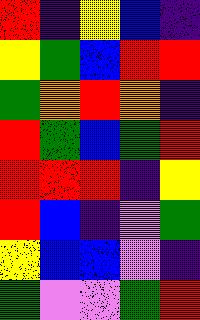[["red", "indigo", "yellow", "blue", "indigo"], ["yellow", "green", "blue", "red", "red"], ["green", "orange", "red", "orange", "indigo"], ["red", "green", "blue", "green", "red"], ["red", "red", "red", "indigo", "yellow"], ["red", "blue", "indigo", "violet", "green"], ["yellow", "blue", "blue", "violet", "indigo"], ["green", "violet", "violet", "green", "red"]]